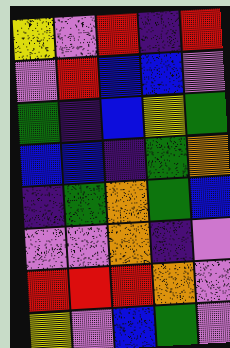[["yellow", "violet", "red", "indigo", "red"], ["violet", "red", "blue", "blue", "violet"], ["green", "indigo", "blue", "yellow", "green"], ["blue", "blue", "indigo", "green", "orange"], ["indigo", "green", "orange", "green", "blue"], ["violet", "violet", "orange", "indigo", "violet"], ["red", "red", "red", "orange", "violet"], ["yellow", "violet", "blue", "green", "violet"]]